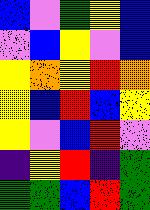[["blue", "violet", "green", "yellow", "blue"], ["violet", "blue", "yellow", "violet", "blue"], ["yellow", "orange", "yellow", "red", "orange"], ["yellow", "blue", "red", "blue", "yellow"], ["yellow", "violet", "blue", "red", "violet"], ["indigo", "yellow", "red", "indigo", "green"], ["green", "green", "blue", "red", "green"]]